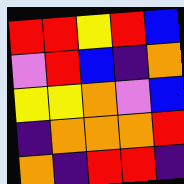[["red", "red", "yellow", "red", "blue"], ["violet", "red", "blue", "indigo", "orange"], ["yellow", "yellow", "orange", "violet", "blue"], ["indigo", "orange", "orange", "orange", "red"], ["orange", "indigo", "red", "red", "indigo"]]